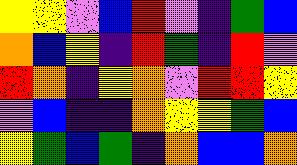[["yellow", "yellow", "violet", "blue", "red", "violet", "indigo", "green", "blue"], ["orange", "blue", "yellow", "indigo", "red", "green", "indigo", "red", "violet"], ["red", "orange", "indigo", "yellow", "orange", "violet", "red", "red", "yellow"], ["violet", "blue", "indigo", "indigo", "orange", "yellow", "yellow", "green", "blue"], ["yellow", "green", "blue", "green", "indigo", "orange", "blue", "blue", "orange"]]